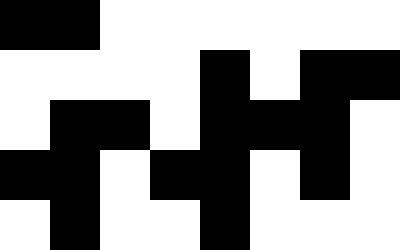[["black", "black", "white", "white", "white", "white", "white", "white"], ["white", "white", "white", "white", "black", "white", "black", "black"], ["white", "black", "black", "white", "black", "black", "black", "white"], ["black", "black", "white", "black", "black", "white", "black", "white"], ["white", "black", "white", "white", "black", "white", "white", "white"]]